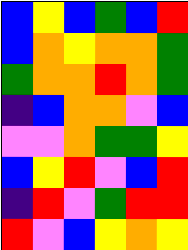[["blue", "yellow", "blue", "green", "blue", "red"], ["blue", "orange", "yellow", "orange", "orange", "green"], ["green", "orange", "orange", "red", "orange", "green"], ["indigo", "blue", "orange", "orange", "violet", "blue"], ["violet", "violet", "orange", "green", "green", "yellow"], ["blue", "yellow", "red", "violet", "blue", "red"], ["indigo", "red", "violet", "green", "red", "red"], ["red", "violet", "blue", "yellow", "orange", "yellow"]]